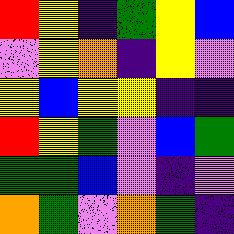[["red", "yellow", "indigo", "green", "yellow", "blue"], ["violet", "yellow", "orange", "indigo", "yellow", "violet"], ["yellow", "blue", "yellow", "yellow", "indigo", "indigo"], ["red", "yellow", "green", "violet", "blue", "green"], ["green", "green", "blue", "violet", "indigo", "violet"], ["orange", "green", "violet", "orange", "green", "indigo"]]